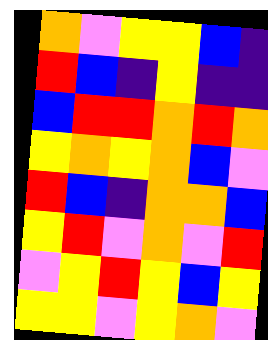[["orange", "violet", "yellow", "yellow", "blue", "indigo"], ["red", "blue", "indigo", "yellow", "indigo", "indigo"], ["blue", "red", "red", "orange", "red", "orange"], ["yellow", "orange", "yellow", "orange", "blue", "violet"], ["red", "blue", "indigo", "orange", "orange", "blue"], ["yellow", "red", "violet", "orange", "violet", "red"], ["violet", "yellow", "red", "yellow", "blue", "yellow"], ["yellow", "yellow", "violet", "yellow", "orange", "violet"]]